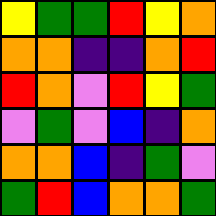[["yellow", "green", "green", "red", "yellow", "orange"], ["orange", "orange", "indigo", "indigo", "orange", "red"], ["red", "orange", "violet", "red", "yellow", "green"], ["violet", "green", "violet", "blue", "indigo", "orange"], ["orange", "orange", "blue", "indigo", "green", "violet"], ["green", "red", "blue", "orange", "orange", "green"]]